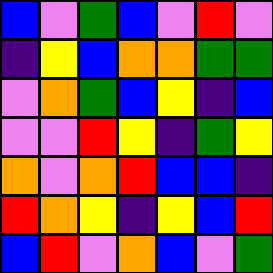[["blue", "violet", "green", "blue", "violet", "red", "violet"], ["indigo", "yellow", "blue", "orange", "orange", "green", "green"], ["violet", "orange", "green", "blue", "yellow", "indigo", "blue"], ["violet", "violet", "red", "yellow", "indigo", "green", "yellow"], ["orange", "violet", "orange", "red", "blue", "blue", "indigo"], ["red", "orange", "yellow", "indigo", "yellow", "blue", "red"], ["blue", "red", "violet", "orange", "blue", "violet", "green"]]